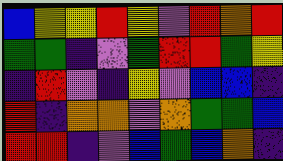[["blue", "yellow", "yellow", "red", "yellow", "violet", "red", "orange", "red"], ["green", "green", "indigo", "violet", "green", "red", "red", "green", "yellow"], ["indigo", "red", "violet", "indigo", "yellow", "violet", "blue", "blue", "indigo"], ["red", "indigo", "orange", "orange", "violet", "orange", "green", "green", "blue"], ["red", "red", "indigo", "violet", "blue", "green", "blue", "orange", "indigo"]]